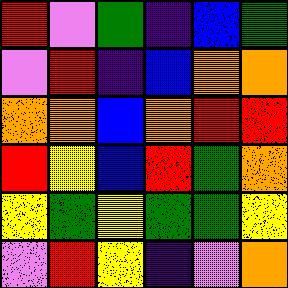[["red", "violet", "green", "indigo", "blue", "green"], ["violet", "red", "indigo", "blue", "orange", "orange"], ["orange", "orange", "blue", "orange", "red", "red"], ["red", "yellow", "blue", "red", "green", "orange"], ["yellow", "green", "yellow", "green", "green", "yellow"], ["violet", "red", "yellow", "indigo", "violet", "orange"]]